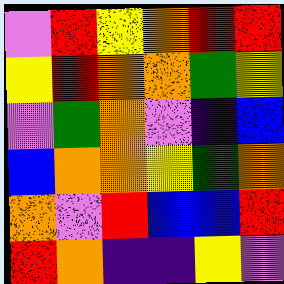[["violet", "red", "yellow", "orange", "red", "red"], ["yellow", "red", "orange", "orange", "green", "yellow"], ["violet", "green", "orange", "violet", "indigo", "blue"], ["blue", "orange", "orange", "yellow", "green", "orange"], ["orange", "violet", "red", "blue", "blue", "red"], ["red", "orange", "indigo", "indigo", "yellow", "violet"]]